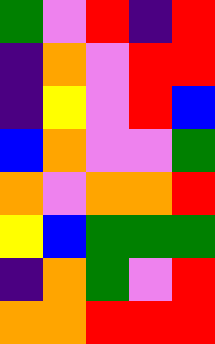[["green", "violet", "red", "indigo", "red"], ["indigo", "orange", "violet", "red", "red"], ["indigo", "yellow", "violet", "red", "blue"], ["blue", "orange", "violet", "violet", "green"], ["orange", "violet", "orange", "orange", "red"], ["yellow", "blue", "green", "green", "green"], ["indigo", "orange", "green", "violet", "red"], ["orange", "orange", "red", "red", "red"]]